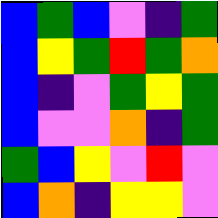[["blue", "green", "blue", "violet", "indigo", "green"], ["blue", "yellow", "green", "red", "green", "orange"], ["blue", "indigo", "violet", "green", "yellow", "green"], ["blue", "violet", "violet", "orange", "indigo", "green"], ["green", "blue", "yellow", "violet", "red", "violet"], ["blue", "orange", "indigo", "yellow", "yellow", "violet"]]